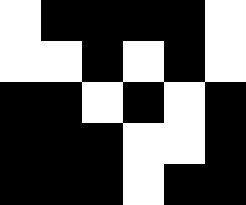[["white", "black", "black", "black", "black", "white"], ["white", "white", "black", "white", "black", "white"], ["black", "black", "white", "black", "white", "black"], ["black", "black", "black", "white", "white", "black"], ["black", "black", "black", "white", "black", "black"]]